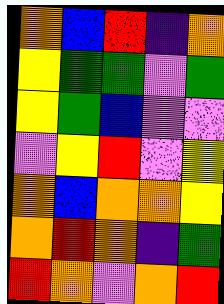[["orange", "blue", "red", "indigo", "orange"], ["yellow", "green", "green", "violet", "green"], ["yellow", "green", "blue", "violet", "violet"], ["violet", "yellow", "red", "violet", "yellow"], ["orange", "blue", "orange", "orange", "yellow"], ["orange", "red", "orange", "indigo", "green"], ["red", "orange", "violet", "orange", "red"]]